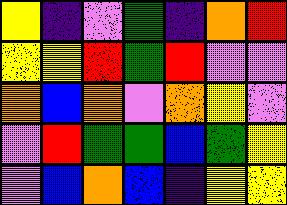[["yellow", "indigo", "violet", "green", "indigo", "orange", "red"], ["yellow", "yellow", "red", "green", "red", "violet", "violet"], ["orange", "blue", "orange", "violet", "orange", "yellow", "violet"], ["violet", "red", "green", "green", "blue", "green", "yellow"], ["violet", "blue", "orange", "blue", "indigo", "yellow", "yellow"]]